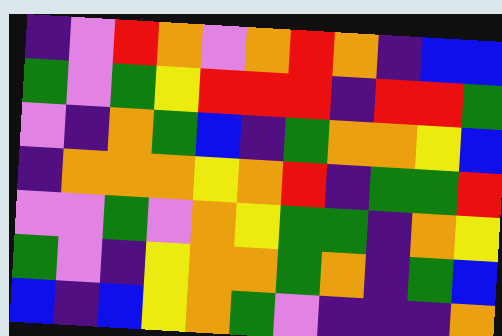[["indigo", "violet", "red", "orange", "violet", "orange", "red", "orange", "indigo", "blue", "blue"], ["green", "violet", "green", "yellow", "red", "red", "red", "indigo", "red", "red", "green"], ["violet", "indigo", "orange", "green", "blue", "indigo", "green", "orange", "orange", "yellow", "blue"], ["indigo", "orange", "orange", "orange", "yellow", "orange", "red", "indigo", "green", "green", "red"], ["violet", "violet", "green", "violet", "orange", "yellow", "green", "green", "indigo", "orange", "yellow"], ["green", "violet", "indigo", "yellow", "orange", "orange", "green", "orange", "indigo", "green", "blue"], ["blue", "indigo", "blue", "yellow", "orange", "green", "violet", "indigo", "indigo", "indigo", "orange"]]